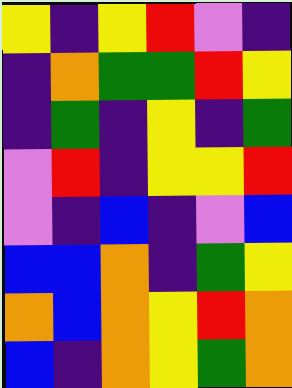[["yellow", "indigo", "yellow", "red", "violet", "indigo"], ["indigo", "orange", "green", "green", "red", "yellow"], ["indigo", "green", "indigo", "yellow", "indigo", "green"], ["violet", "red", "indigo", "yellow", "yellow", "red"], ["violet", "indigo", "blue", "indigo", "violet", "blue"], ["blue", "blue", "orange", "indigo", "green", "yellow"], ["orange", "blue", "orange", "yellow", "red", "orange"], ["blue", "indigo", "orange", "yellow", "green", "orange"]]